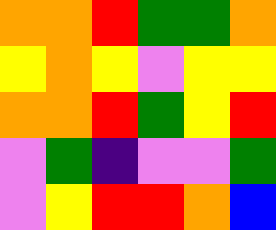[["orange", "orange", "red", "green", "green", "orange"], ["yellow", "orange", "yellow", "violet", "yellow", "yellow"], ["orange", "orange", "red", "green", "yellow", "red"], ["violet", "green", "indigo", "violet", "violet", "green"], ["violet", "yellow", "red", "red", "orange", "blue"]]